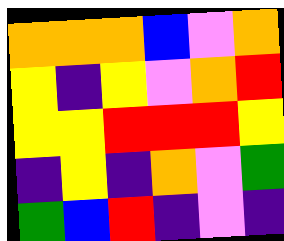[["orange", "orange", "orange", "blue", "violet", "orange"], ["yellow", "indigo", "yellow", "violet", "orange", "red"], ["yellow", "yellow", "red", "red", "red", "yellow"], ["indigo", "yellow", "indigo", "orange", "violet", "green"], ["green", "blue", "red", "indigo", "violet", "indigo"]]